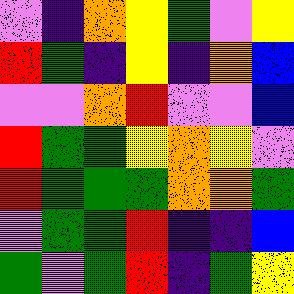[["violet", "indigo", "orange", "yellow", "green", "violet", "yellow"], ["red", "green", "indigo", "yellow", "indigo", "orange", "blue"], ["violet", "violet", "orange", "red", "violet", "violet", "blue"], ["red", "green", "green", "yellow", "orange", "yellow", "violet"], ["red", "green", "green", "green", "orange", "orange", "green"], ["violet", "green", "green", "red", "indigo", "indigo", "blue"], ["green", "violet", "green", "red", "indigo", "green", "yellow"]]